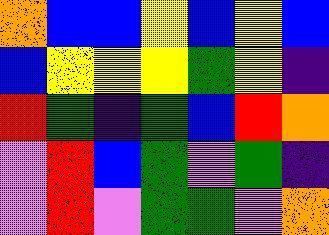[["orange", "blue", "blue", "yellow", "blue", "yellow", "blue"], ["blue", "yellow", "yellow", "yellow", "green", "yellow", "indigo"], ["red", "green", "indigo", "green", "blue", "red", "orange"], ["violet", "red", "blue", "green", "violet", "green", "indigo"], ["violet", "red", "violet", "green", "green", "violet", "orange"]]